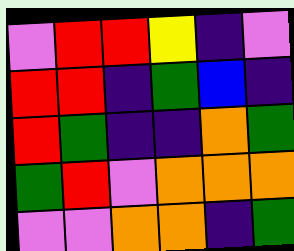[["violet", "red", "red", "yellow", "indigo", "violet"], ["red", "red", "indigo", "green", "blue", "indigo"], ["red", "green", "indigo", "indigo", "orange", "green"], ["green", "red", "violet", "orange", "orange", "orange"], ["violet", "violet", "orange", "orange", "indigo", "green"]]